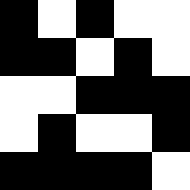[["black", "white", "black", "white", "white"], ["black", "black", "white", "black", "white"], ["white", "white", "black", "black", "black"], ["white", "black", "white", "white", "black"], ["black", "black", "black", "black", "white"]]